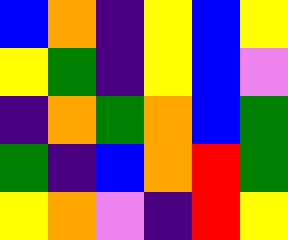[["blue", "orange", "indigo", "yellow", "blue", "yellow"], ["yellow", "green", "indigo", "yellow", "blue", "violet"], ["indigo", "orange", "green", "orange", "blue", "green"], ["green", "indigo", "blue", "orange", "red", "green"], ["yellow", "orange", "violet", "indigo", "red", "yellow"]]